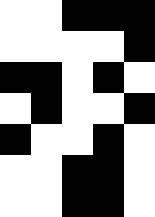[["white", "white", "black", "black", "black"], ["white", "white", "white", "white", "black"], ["black", "black", "white", "black", "white"], ["white", "black", "white", "white", "black"], ["black", "white", "white", "black", "white"], ["white", "white", "black", "black", "white"], ["white", "white", "black", "black", "white"]]